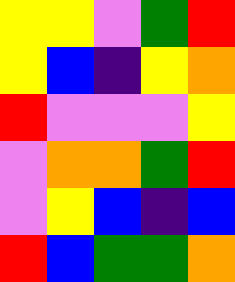[["yellow", "yellow", "violet", "green", "red"], ["yellow", "blue", "indigo", "yellow", "orange"], ["red", "violet", "violet", "violet", "yellow"], ["violet", "orange", "orange", "green", "red"], ["violet", "yellow", "blue", "indigo", "blue"], ["red", "blue", "green", "green", "orange"]]